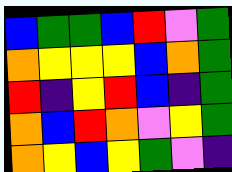[["blue", "green", "green", "blue", "red", "violet", "green"], ["orange", "yellow", "yellow", "yellow", "blue", "orange", "green"], ["red", "indigo", "yellow", "red", "blue", "indigo", "green"], ["orange", "blue", "red", "orange", "violet", "yellow", "green"], ["orange", "yellow", "blue", "yellow", "green", "violet", "indigo"]]